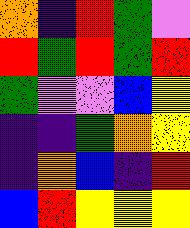[["orange", "indigo", "red", "green", "violet"], ["red", "green", "red", "green", "red"], ["green", "violet", "violet", "blue", "yellow"], ["indigo", "indigo", "green", "orange", "yellow"], ["indigo", "orange", "blue", "indigo", "red"], ["blue", "red", "yellow", "yellow", "yellow"]]